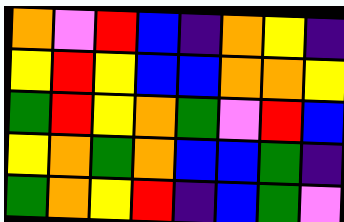[["orange", "violet", "red", "blue", "indigo", "orange", "yellow", "indigo"], ["yellow", "red", "yellow", "blue", "blue", "orange", "orange", "yellow"], ["green", "red", "yellow", "orange", "green", "violet", "red", "blue"], ["yellow", "orange", "green", "orange", "blue", "blue", "green", "indigo"], ["green", "orange", "yellow", "red", "indigo", "blue", "green", "violet"]]